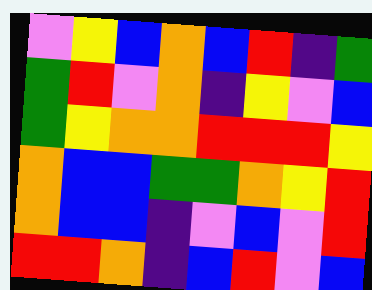[["violet", "yellow", "blue", "orange", "blue", "red", "indigo", "green"], ["green", "red", "violet", "orange", "indigo", "yellow", "violet", "blue"], ["green", "yellow", "orange", "orange", "red", "red", "red", "yellow"], ["orange", "blue", "blue", "green", "green", "orange", "yellow", "red"], ["orange", "blue", "blue", "indigo", "violet", "blue", "violet", "red"], ["red", "red", "orange", "indigo", "blue", "red", "violet", "blue"]]